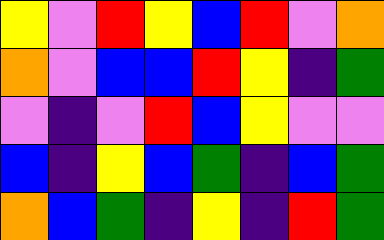[["yellow", "violet", "red", "yellow", "blue", "red", "violet", "orange"], ["orange", "violet", "blue", "blue", "red", "yellow", "indigo", "green"], ["violet", "indigo", "violet", "red", "blue", "yellow", "violet", "violet"], ["blue", "indigo", "yellow", "blue", "green", "indigo", "blue", "green"], ["orange", "blue", "green", "indigo", "yellow", "indigo", "red", "green"]]